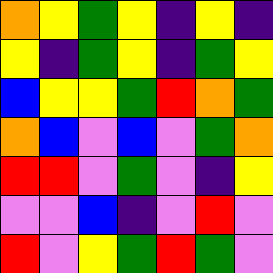[["orange", "yellow", "green", "yellow", "indigo", "yellow", "indigo"], ["yellow", "indigo", "green", "yellow", "indigo", "green", "yellow"], ["blue", "yellow", "yellow", "green", "red", "orange", "green"], ["orange", "blue", "violet", "blue", "violet", "green", "orange"], ["red", "red", "violet", "green", "violet", "indigo", "yellow"], ["violet", "violet", "blue", "indigo", "violet", "red", "violet"], ["red", "violet", "yellow", "green", "red", "green", "violet"]]